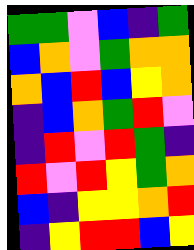[["green", "green", "violet", "blue", "indigo", "green"], ["blue", "orange", "violet", "green", "orange", "orange"], ["orange", "blue", "red", "blue", "yellow", "orange"], ["indigo", "blue", "orange", "green", "red", "violet"], ["indigo", "red", "violet", "red", "green", "indigo"], ["red", "violet", "red", "yellow", "green", "orange"], ["blue", "indigo", "yellow", "yellow", "orange", "red"], ["indigo", "yellow", "red", "red", "blue", "yellow"]]